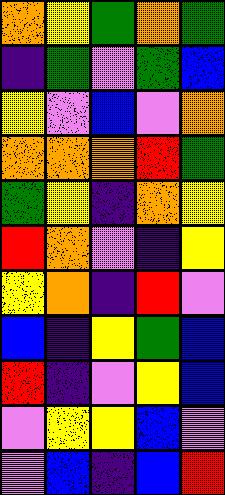[["orange", "yellow", "green", "orange", "green"], ["indigo", "green", "violet", "green", "blue"], ["yellow", "violet", "blue", "violet", "orange"], ["orange", "orange", "orange", "red", "green"], ["green", "yellow", "indigo", "orange", "yellow"], ["red", "orange", "violet", "indigo", "yellow"], ["yellow", "orange", "indigo", "red", "violet"], ["blue", "indigo", "yellow", "green", "blue"], ["red", "indigo", "violet", "yellow", "blue"], ["violet", "yellow", "yellow", "blue", "violet"], ["violet", "blue", "indigo", "blue", "red"]]